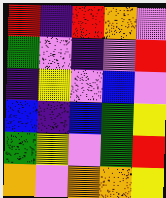[["red", "indigo", "red", "orange", "violet"], ["green", "violet", "indigo", "violet", "red"], ["indigo", "yellow", "violet", "blue", "violet"], ["blue", "indigo", "blue", "green", "yellow"], ["green", "yellow", "violet", "green", "red"], ["orange", "violet", "orange", "orange", "yellow"]]